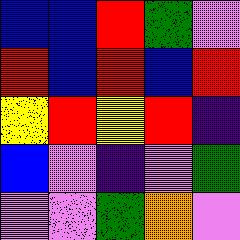[["blue", "blue", "red", "green", "violet"], ["red", "blue", "red", "blue", "red"], ["yellow", "red", "yellow", "red", "indigo"], ["blue", "violet", "indigo", "violet", "green"], ["violet", "violet", "green", "orange", "violet"]]